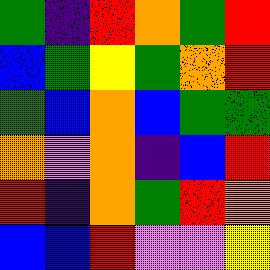[["green", "indigo", "red", "orange", "green", "red"], ["blue", "green", "yellow", "green", "orange", "red"], ["green", "blue", "orange", "blue", "green", "green"], ["orange", "violet", "orange", "indigo", "blue", "red"], ["red", "indigo", "orange", "green", "red", "orange"], ["blue", "blue", "red", "violet", "violet", "yellow"]]